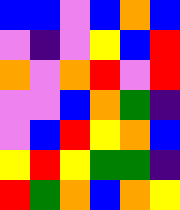[["blue", "blue", "violet", "blue", "orange", "blue"], ["violet", "indigo", "violet", "yellow", "blue", "red"], ["orange", "violet", "orange", "red", "violet", "red"], ["violet", "violet", "blue", "orange", "green", "indigo"], ["violet", "blue", "red", "yellow", "orange", "blue"], ["yellow", "red", "yellow", "green", "green", "indigo"], ["red", "green", "orange", "blue", "orange", "yellow"]]